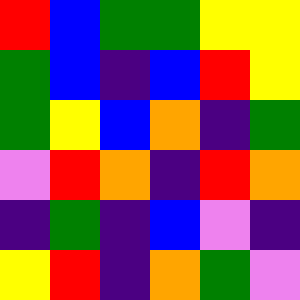[["red", "blue", "green", "green", "yellow", "yellow"], ["green", "blue", "indigo", "blue", "red", "yellow"], ["green", "yellow", "blue", "orange", "indigo", "green"], ["violet", "red", "orange", "indigo", "red", "orange"], ["indigo", "green", "indigo", "blue", "violet", "indigo"], ["yellow", "red", "indigo", "orange", "green", "violet"]]